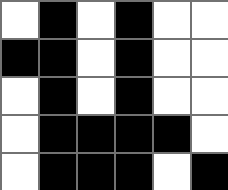[["white", "black", "white", "black", "white", "white"], ["black", "black", "white", "black", "white", "white"], ["white", "black", "white", "black", "white", "white"], ["white", "black", "black", "black", "black", "white"], ["white", "black", "black", "black", "white", "black"]]